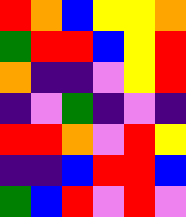[["red", "orange", "blue", "yellow", "yellow", "orange"], ["green", "red", "red", "blue", "yellow", "red"], ["orange", "indigo", "indigo", "violet", "yellow", "red"], ["indigo", "violet", "green", "indigo", "violet", "indigo"], ["red", "red", "orange", "violet", "red", "yellow"], ["indigo", "indigo", "blue", "red", "red", "blue"], ["green", "blue", "red", "violet", "red", "violet"]]